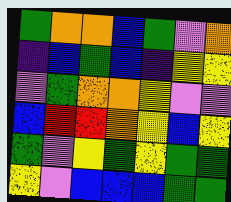[["green", "orange", "orange", "blue", "green", "violet", "orange"], ["indigo", "blue", "green", "blue", "indigo", "yellow", "yellow"], ["violet", "green", "orange", "orange", "yellow", "violet", "violet"], ["blue", "red", "red", "orange", "yellow", "blue", "yellow"], ["green", "violet", "yellow", "green", "yellow", "green", "green"], ["yellow", "violet", "blue", "blue", "blue", "green", "green"]]